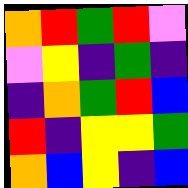[["orange", "red", "green", "red", "violet"], ["violet", "yellow", "indigo", "green", "indigo"], ["indigo", "orange", "green", "red", "blue"], ["red", "indigo", "yellow", "yellow", "green"], ["orange", "blue", "yellow", "indigo", "blue"]]